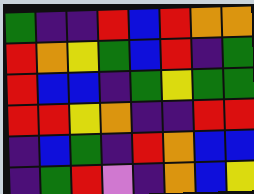[["green", "indigo", "indigo", "red", "blue", "red", "orange", "orange"], ["red", "orange", "yellow", "green", "blue", "red", "indigo", "green"], ["red", "blue", "blue", "indigo", "green", "yellow", "green", "green"], ["red", "red", "yellow", "orange", "indigo", "indigo", "red", "red"], ["indigo", "blue", "green", "indigo", "red", "orange", "blue", "blue"], ["indigo", "green", "red", "violet", "indigo", "orange", "blue", "yellow"]]